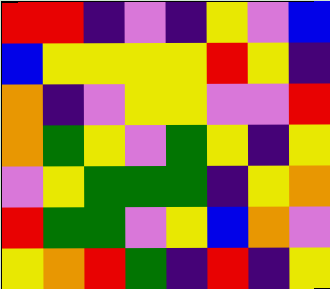[["red", "red", "indigo", "violet", "indigo", "yellow", "violet", "blue"], ["blue", "yellow", "yellow", "yellow", "yellow", "red", "yellow", "indigo"], ["orange", "indigo", "violet", "yellow", "yellow", "violet", "violet", "red"], ["orange", "green", "yellow", "violet", "green", "yellow", "indigo", "yellow"], ["violet", "yellow", "green", "green", "green", "indigo", "yellow", "orange"], ["red", "green", "green", "violet", "yellow", "blue", "orange", "violet"], ["yellow", "orange", "red", "green", "indigo", "red", "indigo", "yellow"]]